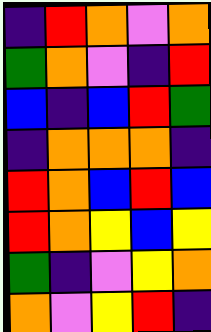[["indigo", "red", "orange", "violet", "orange"], ["green", "orange", "violet", "indigo", "red"], ["blue", "indigo", "blue", "red", "green"], ["indigo", "orange", "orange", "orange", "indigo"], ["red", "orange", "blue", "red", "blue"], ["red", "orange", "yellow", "blue", "yellow"], ["green", "indigo", "violet", "yellow", "orange"], ["orange", "violet", "yellow", "red", "indigo"]]